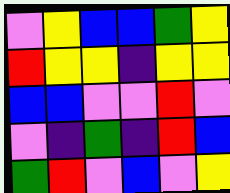[["violet", "yellow", "blue", "blue", "green", "yellow"], ["red", "yellow", "yellow", "indigo", "yellow", "yellow"], ["blue", "blue", "violet", "violet", "red", "violet"], ["violet", "indigo", "green", "indigo", "red", "blue"], ["green", "red", "violet", "blue", "violet", "yellow"]]